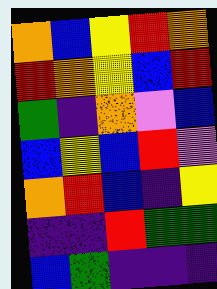[["orange", "blue", "yellow", "red", "orange"], ["red", "orange", "yellow", "blue", "red"], ["green", "indigo", "orange", "violet", "blue"], ["blue", "yellow", "blue", "red", "violet"], ["orange", "red", "blue", "indigo", "yellow"], ["indigo", "indigo", "red", "green", "green"], ["blue", "green", "indigo", "indigo", "indigo"]]